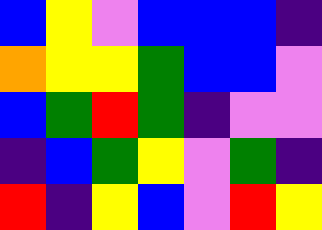[["blue", "yellow", "violet", "blue", "blue", "blue", "indigo"], ["orange", "yellow", "yellow", "green", "blue", "blue", "violet"], ["blue", "green", "red", "green", "indigo", "violet", "violet"], ["indigo", "blue", "green", "yellow", "violet", "green", "indigo"], ["red", "indigo", "yellow", "blue", "violet", "red", "yellow"]]